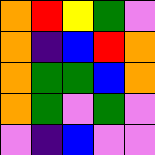[["orange", "red", "yellow", "green", "violet"], ["orange", "indigo", "blue", "red", "orange"], ["orange", "green", "green", "blue", "orange"], ["orange", "green", "violet", "green", "violet"], ["violet", "indigo", "blue", "violet", "violet"]]